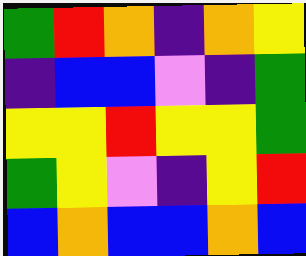[["green", "red", "orange", "indigo", "orange", "yellow"], ["indigo", "blue", "blue", "violet", "indigo", "green"], ["yellow", "yellow", "red", "yellow", "yellow", "green"], ["green", "yellow", "violet", "indigo", "yellow", "red"], ["blue", "orange", "blue", "blue", "orange", "blue"]]